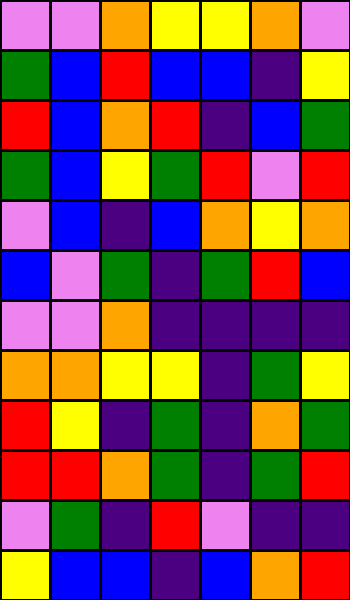[["violet", "violet", "orange", "yellow", "yellow", "orange", "violet"], ["green", "blue", "red", "blue", "blue", "indigo", "yellow"], ["red", "blue", "orange", "red", "indigo", "blue", "green"], ["green", "blue", "yellow", "green", "red", "violet", "red"], ["violet", "blue", "indigo", "blue", "orange", "yellow", "orange"], ["blue", "violet", "green", "indigo", "green", "red", "blue"], ["violet", "violet", "orange", "indigo", "indigo", "indigo", "indigo"], ["orange", "orange", "yellow", "yellow", "indigo", "green", "yellow"], ["red", "yellow", "indigo", "green", "indigo", "orange", "green"], ["red", "red", "orange", "green", "indigo", "green", "red"], ["violet", "green", "indigo", "red", "violet", "indigo", "indigo"], ["yellow", "blue", "blue", "indigo", "blue", "orange", "red"]]